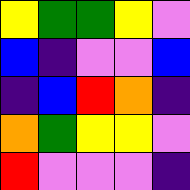[["yellow", "green", "green", "yellow", "violet"], ["blue", "indigo", "violet", "violet", "blue"], ["indigo", "blue", "red", "orange", "indigo"], ["orange", "green", "yellow", "yellow", "violet"], ["red", "violet", "violet", "violet", "indigo"]]